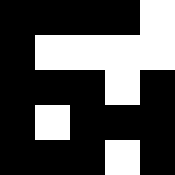[["black", "black", "black", "black", "white"], ["black", "white", "white", "white", "white"], ["black", "black", "black", "white", "black"], ["black", "white", "black", "black", "black"], ["black", "black", "black", "white", "black"]]